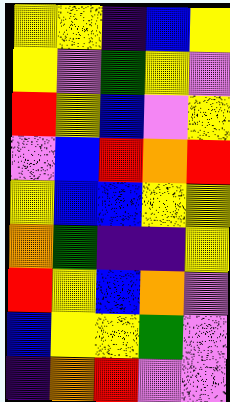[["yellow", "yellow", "indigo", "blue", "yellow"], ["yellow", "violet", "green", "yellow", "violet"], ["red", "yellow", "blue", "violet", "yellow"], ["violet", "blue", "red", "orange", "red"], ["yellow", "blue", "blue", "yellow", "yellow"], ["orange", "green", "indigo", "indigo", "yellow"], ["red", "yellow", "blue", "orange", "violet"], ["blue", "yellow", "yellow", "green", "violet"], ["indigo", "orange", "red", "violet", "violet"]]